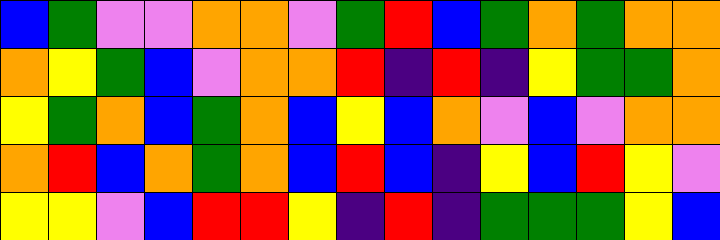[["blue", "green", "violet", "violet", "orange", "orange", "violet", "green", "red", "blue", "green", "orange", "green", "orange", "orange"], ["orange", "yellow", "green", "blue", "violet", "orange", "orange", "red", "indigo", "red", "indigo", "yellow", "green", "green", "orange"], ["yellow", "green", "orange", "blue", "green", "orange", "blue", "yellow", "blue", "orange", "violet", "blue", "violet", "orange", "orange"], ["orange", "red", "blue", "orange", "green", "orange", "blue", "red", "blue", "indigo", "yellow", "blue", "red", "yellow", "violet"], ["yellow", "yellow", "violet", "blue", "red", "red", "yellow", "indigo", "red", "indigo", "green", "green", "green", "yellow", "blue"]]